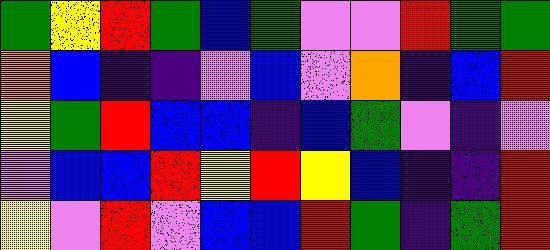[["green", "yellow", "red", "green", "blue", "green", "violet", "violet", "red", "green", "green"], ["orange", "blue", "indigo", "indigo", "violet", "blue", "violet", "orange", "indigo", "blue", "red"], ["yellow", "green", "red", "blue", "blue", "indigo", "blue", "green", "violet", "indigo", "violet"], ["violet", "blue", "blue", "red", "yellow", "red", "yellow", "blue", "indigo", "indigo", "red"], ["yellow", "violet", "red", "violet", "blue", "blue", "red", "green", "indigo", "green", "red"]]